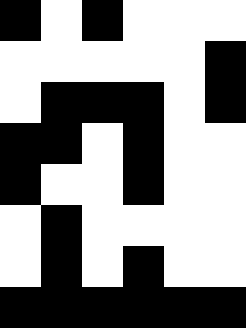[["black", "white", "black", "white", "white", "white"], ["white", "white", "white", "white", "white", "black"], ["white", "black", "black", "black", "white", "black"], ["black", "black", "white", "black", "white", "white"], ["black", "white", "white", "black", "white", "white"], ["white", "black", "white", "white", "white", "white"], ["white", "black", "white", "black", "white", "white"], ["black", "black", "black", "black", "black", "black"]]